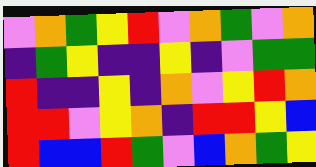[["violet", "orange", "green", "yellow", "red", "violet", "orange", "green", "violet", "orange"], ["indigo", "green", "yellow", "indigo", "indigo", "yellow", "indigo", "violet", "green", "green"], ["red", "indigo", "indigo", "yellow", "indigo", "orange", "violet", "yellow", "red", "orange"], ["red", "red", "violet", "yellow", "orange", "indigo", "red", "red", "yellow", "blue"], ["red", "blue", "blue", "red", "green", "violet", "blue", "orange", "green", "yellow"]]